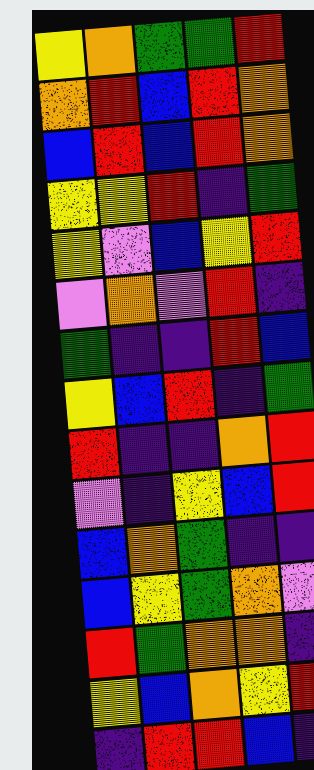[["yellow", "orange", "green", "green", "red"], ["orange", "red", "blue", "red", "orange"], ["blue", "red", "blue", "red", "orange"], ["yellow", "yellow", "red", "indigo", "green"], ["yellow", "violet", "blue", "yellow", "red"], ["violet", "orange", "violet", "red", "indigo"], ["green", "indigo", "indigo", "red", "blue"], ["yellow", "blue", "red", "indigo", "green"], ["red", "indigo", "indigo", "orange", "red"], ["violet", "indigo", "yellow", "blue", "red"], ["blue", "orange", "green", "indigo", "indigo"], ["blue", "yellow", "green", "orange", "violet"], ["red", "green", "orange", "orange", "indigo"], ["yellow", "blue", "orange", "yellow", "red"], ["indigo", "red", "red", "blue", "indigo"]]